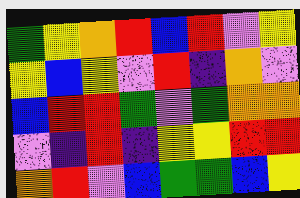[["green", "yellow", "orange", "red", "blue", "red", "violet", "yellow"], ["yellow", "blue", "yellow", "violet", "red", "indigo", "orange", "violet"], ["blue", "red", "red", "green", "violet", "green", "orange", "orange"], ["violet", "indigo", "red", "indigo", "yellow", "yellow", "red", "red"], ["orange", "red", "violet", "blue", "green", "green", "blue", "yellow"]]